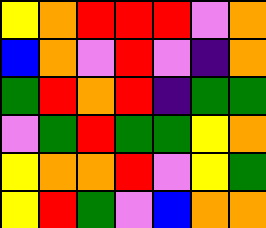[["yellow", "orange", "red", "red", "red", "violet", "orange"], ["blue", "orange", "violet", "red", "violet", "indigo", "orange"], ["green", "red", "orange", "red", "indigo", "green", "green"], ["violet", "green", "red", "green", "green", "yellow", "orange"], ["yellow", "orange", "orange", "red", "violet", "yellow", "green"], ["yellow", "red", "green", "violet", "blue", "orange", "orange"]]